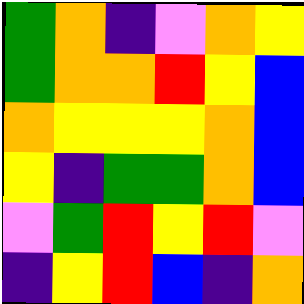[["green", "orange", "indigo", "violet", "orange", "yellow"], ["green", "orange", "orange", "red", "yellow", "blue"], ["orange", "yellow", "yellow", "yellow", "orange", "blue"], ["yellow", "indigo", "green", "green", "orange", "blue"], ["violet", "green", "red", "yellow", "red", "violet"], ["indigo", "yellow", "red", "blue", "indigo", "orange"]]